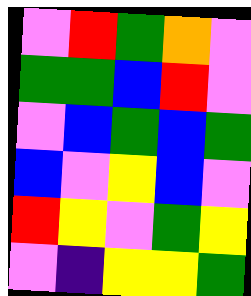[["violet", "red", "green", "orange", "violet"], ["green", "green", "blue", "red", "violet"], ["violet", "blue", "green", "blue", "green"], ["blue", "violet", "yellow", "blue", "violet"], ["red", "yellow", "violet", "green", "yellow"], ["violet", "indigo", "yellow", "yellow", "green"]]